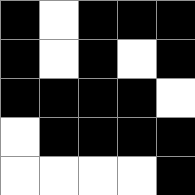[["black", "white", "black", "black", "black"], ["black", "white", "black", "white", "black"], ["black", "black", "black", "black", "white"], ["white", "black", "black", "black", "black"], ["white", "white", "white", "white", "black"]]